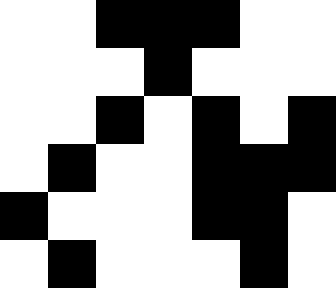[["white", "white", "black", "black", "black", "white", "white"], ["white", "white", "white", "black", "white", "white", "white"], ["white", "white", "black", "white", "black", "white", "black"], ["white", "black", "white", "white", "black", "black", "black"], ["black", "white", "white", "white", "black", "black", "white"], ["white", "black", "white", "white", "white", "black", "white"]]